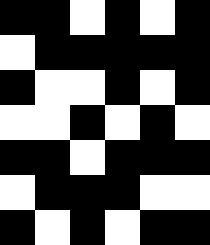[["black", "black", "white", "black", "white", "black"], ["white", "black", "black", "black", "black", "black"], ["black", "white", "white", "black", "white", "black"], ["white", "white", "black", "white", "black", "white"], ["black", "black", "white", "black", "black", "black"], ["white", "black", "black", "black", "white", "white"], ["black", "white", "black", "white", "black", "black"]]